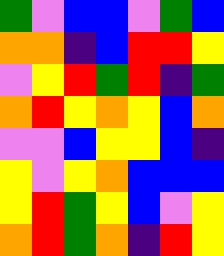[["green", "violet", "blue", "blue", "violet", "green", "blue"], ["orange", "orange", "indigo", "blue", "red", "red", "yellow"], ["violet", "yellow", "red", "green", "red", "indigo", "green"], ["orange", "red", "yellow", "orange", "yellow", "blue", "orange"], ["violet", "violet", "blue", "yellow", "yellow", "blue", "indigo"], ["yellow", "violet", "yellow", "orange", "blue", "blue", "blue"], ["yellow", "red", "green", "yellow", "blue", "violet", "yellow"], ["orange", "red", "green", "orange", "indigo", "red", "yellow"]]